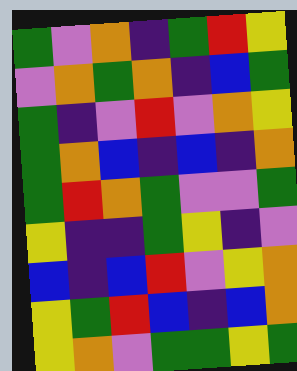[["green", "violet", "orange", "indigo", "green", "red", "yellow"], ["violet", "orange", "green", "orange", "indigo", "blue", "green"], ["green", "indigo", "violet", "red", "violet", "orange", "yellow"], ["green", "orange", "blue", "indigo", "blue", "indigo", "orange"], ["green", "red", "orange", "green", "violet", "violet", "green"], ["yellow", "indigo", "indigo", "green", "yellow", "indigo", "violet"], ["blue", "indigo", "blue", "red", "violet", "yellow", "orange"], ["yellow", "green", "red", "blue", "indigo", "blue", "orange"], ["yellow", "orange", "violet", "green", "green", "yellow", "green"]]